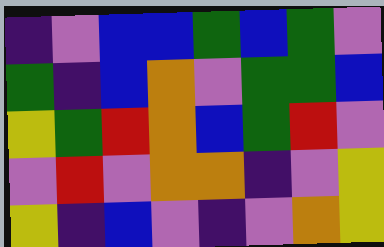[["indigo", "violet", "blue", "blue", "green", "blue", "green", "violet"], ["green", "indigo", "blue", "orange", "violet", "green", "green", "blue"], ["yellow", "green", "red", "orange", "blue", "green", "red", "violet"], ["violet", "red", "violet", "orange", "orange", "indigo", "violet", "yellow"], ["yellow", "indigo", "blue", "violet", "indigo", "violet", "orange", "yellow"]]